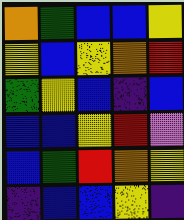[["orange", "green", "blue", "blue", "yellow"], ["yellow", "blue", "yellow", "orange", "red"], ["green", "yellow", "blue", "indigo", "blue"], ["blue", "blue", "yellow", "red", "violet"], ["blue", "green", "red", "orange", "yellow"], ["indigo", "blue", "blue", "yellow", "indigo"]]